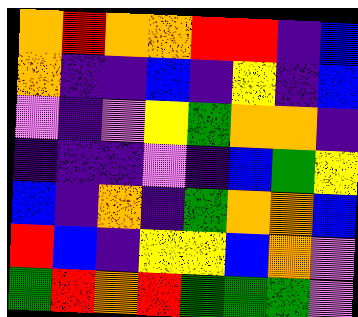[["orange", "red", "orange", "orange", "red", "red", "indigo", "blue"], ["orange", "indigo", "indigo", "blue", "indigo", "yellow", "indigo", "blue"], ["violet", "indigo", "violet", "yellow", "green", "orange", "orange", "indigo"], ["indigo", "indigo", "indigo", "violet", "indigo", "blue", "green", "yellow"], ["blue", "indigo", "orange", "indigo", "green", "orange", "orange", "blue"], ["red", "blue", "indigo", "yellow", "yellow", "blue", "orange", "violet"], ["green", "red", "orange", "red", "green", "green", "green", "violet"]]